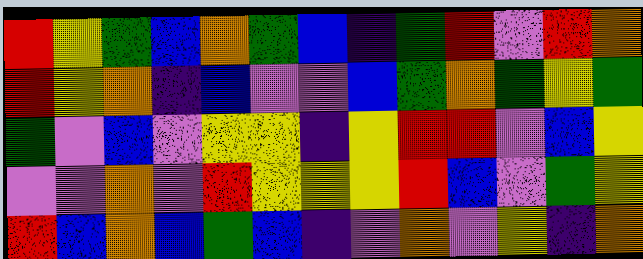[["red", "yellow", "green", "blue", "orange", "green", "blue", "indigo", "green", "red", "violet", "red", "orange"], ["red", "yellow", "orange", "indigo", "blue", "violet", "violet", "blue", "green", "orange", "green", "yellow", "green"], ["green", "violet", "blue", "violet", "yellow", "yellow", "indigo", "yellow", "red", "red", "violet", "blue", "yellow"], ["violet", "violet", "orange", "violet", "red", "yellow", "yellow", "yellow", "red", "blue", "violet", "green", "yellow"], ["red", "blue", "orange", "blue", "green", "blue", "indigo", "violet", "orange", "violet", "yellow", "indigo", "orange"]]